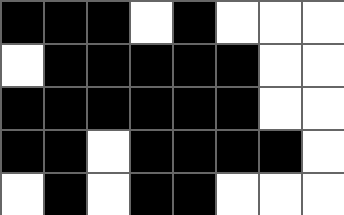[["black", "black", "black", "white", "black", "white", "white", "white"], ["white", "black", "black", "black", "black", "black", "white", "white"], ["black", "black", "black", "black", "black", "black", "white", "white"], ["black", "black", "white", "black", "black", "black", "black", "white"], ["white", "black", "white", "black", "black", "white", "white", "white"]]